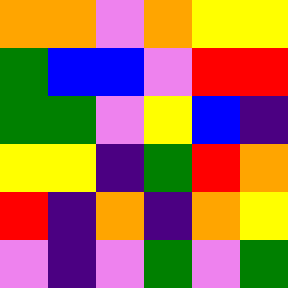[["orange", "orange", "violet", "orange", "yellow", "yellow"], ["green", "blue", "blue", "violet", "red", "red"], ["green", "green", "violet", "yellow", "blue", "indigo"], ["yellow", "yellow", "indigo", "green", "red", "orange"], ["red", "indigo", "orange", "indigo", "orange", "yellow"], ["violet", "indigo", "violet", "green", "violet", "green"]]